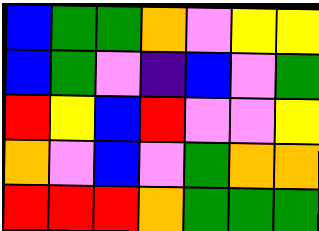[["blue", "green", "green", "orange", "violet", "yellow", "yellow"], ["blue", "green", "violet", "indigo", "blue", "violet", "green"], ["red", "yellow", "blue", "red", "violet", "violet", "yellow"], ["orange", "violet", "blue", "violet", "green", "orange", "orange"], ["red", "red", "red", "orange", "green", "green", "green"]]